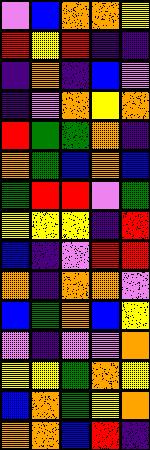[["violet", "blue", "orange", "orange", "yellow"], ["red", "yellow", "red", "indigo", "indigo"], ["indigo", "orange", "indigo", "blue", "violet"], ["indigo", "violet", "orange", "yellow", "orange"], ["red", "green", "green", "orange", "indigo"], ["orange", "green", "blue", "orange", "blue"], ["green", "red", "red", "violet", "green"], ["yellow", "yellow", "yellow", "indigo", "red"], ["blue", "indigo", "violet", "red", "red"], ["orange", "indigo", "orange", "orange", "violet"], ["blue", "green", "orange", "blue", "yellow"], ["violet", "indigo", "violet", "violet", "orange"], ["yellow", "yellow", "green", "orange", "yellow"], ["blue", "orange", "green", "yellow", "orange"], ["orange", "orange", "blue", "red", "indigo"]]